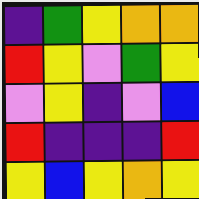[["indigo", "green", "yellow", "orange", "orange"], ["red", "yellow", "violet", "green", "yellow"], ["violet", "yellow", "indigo", "violet", "blue"], ["red", "indigo", "indigo", "indigo", "red"], ["yellow", "blue", "yellow", "orange", "yellow"]]